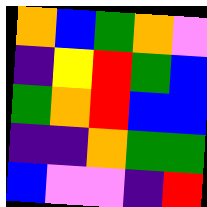[["orange", "blue", "green", "orange", "violet"], ["indigo", "yellow", "red", "green", "blue"], ["green", "orange", "red", "blue", "blue"], ["indigo", "indigo", "orange", "green", "green"], ["blue", "violet", "violet", "indigo", "red"]]